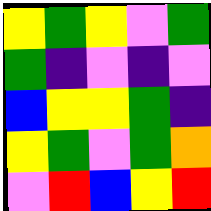[["yellow", "green", "yellow", "violet", "green"], ["green", "indigo", "violet", "indigo", "violet"], ["blue", "yellow", "yellow", "green", "indigo"], ["yellow", "green", "violet", "green", "orange"], ["violet", "red", "blue", "yellow", "red"]]